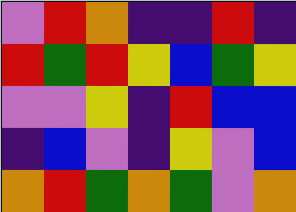[["violet", "red", "orange", "indigo", "indigo", "red", "indigo"], ["red", "green", "red", "yellow", "blue", "green", "yellow"], ["violet", "violet", "yellow", "indigo", "red", "blue", "blue"], ["indigo", "blue", "violet", "indigo", "yellow", "violet", "blue"], ["orange", "red", "green", "orange", "green", "violet", "orange"]]